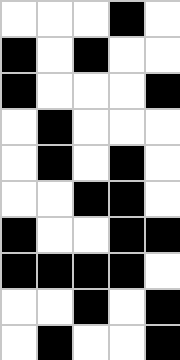[["white", "white", "white", "black", "white"], ["black", "white", "black", "white", "white"], ["black", "white", "white", "white", "black"], ["white", "black", "white", "white", "white"], ["white", "black", "white", "black", "white"], ["white", "white", "black", "black", "white"], ["black", "white", "white", "black", "black"], ["black", "black", "black", "black", "white"], ["white", "white", "black", "white", "black"], ["white", "black", "white", "white", "black"]]